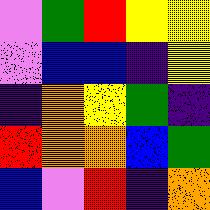[["violet", "green", "red", "yellow", "yellow"], ["violet", "blue", "blue", "indigo", "yellow"], ["indigo", "orange", "yellow", "green", "indigo"], ["red", "orange", "orange", "blue", "green"], ["blue", "violet", "red", "indigo", "orange"]]